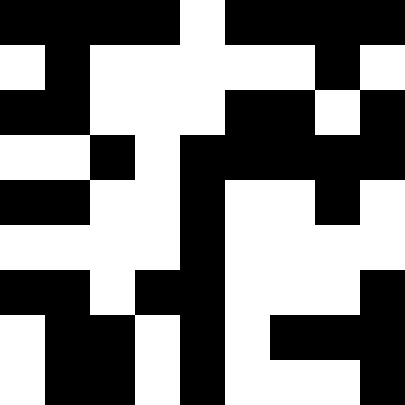[["black", "black", "black", "black", "white", "black", "black", "black", "black"], ["white", "black", "white", "white", "white", "white", "white", "black", "white"], ["black", "black", "white", "white", "white", "black", "black", "white", "black"], ["white", "white", "black", "white", "black", "black", "black", "black", "black"], ["black", "black", "white", "white", "black", "white", "white", "black", "white"], ["white", "white", "white", "white", "black", "white", "white", "white", "white"], ["black", "black", "white", "black", "black", "white", "white", "white", "black"], ["white", "black", "black", "white", "black", "white", "black", "black", "black"], ["white", "black", "black", "white", "black", "white", "white", "white", "black"]]